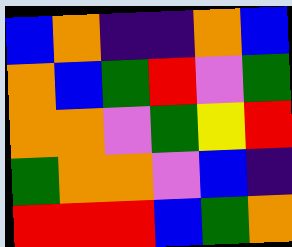[["blue", "orange", "indigo", "indigo", "orange", "blue"], ["orange", "blue", "green", "red", "violet", "green"], ["orange", "orange", "violet", "green", "yellow", "red"], ["green", "orange", "orange", "violet", "blue", "indigo"], ["red", "red", "red", "blue", "green", "orange"]]